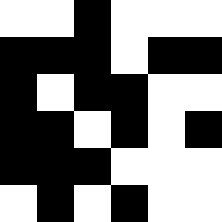[["white", "white", "black", "white", "white", "white"], ["black", "black", "black", "white", "black", "black"], ["black", "white", "black", "black", "white", "white"], ["black", "black", "white", "black", "white", "black"], ["black", "black", "black", "white", "white", "white"], ["white", "black", "white", "black", "white", "white"]]